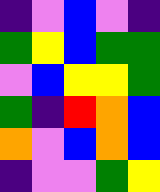[["indigo", "violet", "blue", "violet", "indigo"], ["green", "yellow", "blue", "green", "green"], ["violet", "blue", "yellow", "yellow", "green"], ["green", "indigo", "red", "orange", "blue"], ["orange", "violet", "blue", "orange", "blue"], ["indigo", "violet", "violet", "green", "yellow"]]